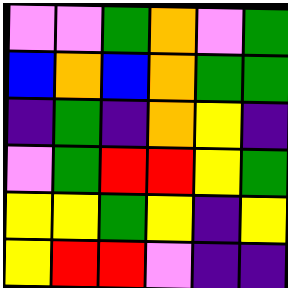[["violet", "violet", "green", "orange", "violet", "green"], ["blue", "orange", "blue", "orange", "green", "green"], ["indigo", "green", "indigo", "orange", "yellow", "indigo"], ["violet", "green", "red", "red", "yellow", "green"], ["yellow", "yellow", "green", "yellow", "indigo", "yellow"], ["yellow", "red", "red", "violet", "indigo", "indigo"]]